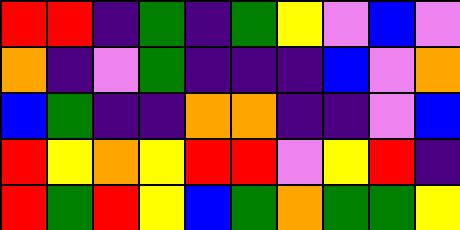[["red", "red", "indigo", "green", "indigo", "green", "yellow", "violet", "blue", "violet"], ["orange", "indigo", "violet", "green", "indigo", "indigo", "indigo", "blue", "violet", "orange"], ["blue", "green", "indigo", "indigo", "orange", "orange", "indigo", "indigo", "violet", "blue"], ["red", "yellow", "orange", "yellow", "red", "red", "violet", "yellow", "red", "indigo"], ["red", "green", "red", "yellow", "blue", "green", "orange", "green", "green", "yellow"]]